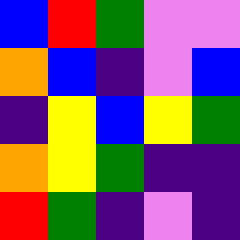[["blue", "red", "green", "violet", "violet"], ["orange", "blue", "indigo", "violet", "blue"], ["indigo", "yellow", "blue", "yellow", "green"], ["orange", "yellow", "green", "indigo", "indigo"], ["red", "green", "indigo", "violet", "indigo"]]